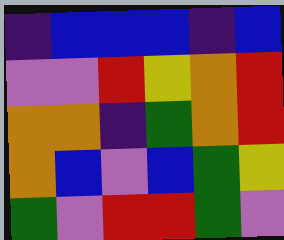[["indigo", "blue", "blue", "blue", "indigo", "blue"], ["violet", "violet", "red", "yellow", "orange", "red"], ["orange", "orange", "indigo", "green", "orange", "red"], ["orange", "blue", "violet", "blue", "green", "yellow"], ["green", "violet", "red", "red", "green", "violet"]]